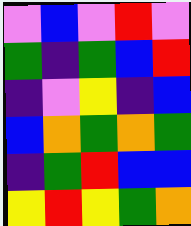[["violet", "blue", "violet", "red", "violet"], ["green", "indigo", "green", "blue", "red"], ["indigo", "violet", "yellow", "indigo", "blue"], ["blue", "orange", "green", "orange", "green"], ["indigo", "green", "red", "blue", "blue"], ["yellow", "red", "yellow", "green", "orange"]]